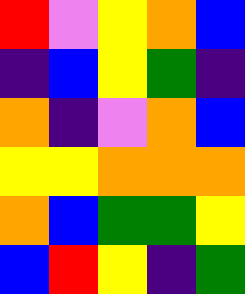[["red", "violet", "yellow", "orange", "blue"], ["indigo", "blue", "yellow", "green", "indigo"], ["orange", "indigo", "violet", "orange", "blue"], ["yellow", "yellow", "orange", "orange", "orange"], ["orange", "blue", "green", "green", "yellow"], ["blue", "red", "yellow", "indigo", "green"]]